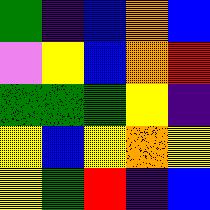[["green", "indigo", "blue", "orange", "blue"], ["violet", "yellow", "blue", "orange", "red"], ["green", "green", "green", "yellow", "indigo"], ["yellow", "blue", "yellow", "orange", "yellow"], ["yellow", "green", "red", "indigo", "blue"]]